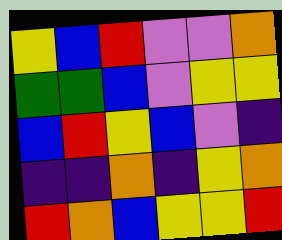[["yellow", "blue", "red", "violet", "violet", "orange"], ["green", "green", "blue", "violet", "yellow", "yellow"], ["blue", "red", "yellow", "blue", "violet", "indigo"], ["indigo", "indigo", "orange", "indigo", "yellow", "orange"], ["red", "orange", "blue", "yellow", "yellow", "red"]]